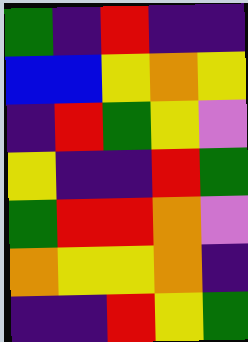[["green", "indigo", "red", "indigo", "indigo"], ["blue", "blue", "yellow", "orange", "yellow"], ["indigo", "red", "green", "yellow", "violet"], ["yellow", "indigo", "indigo", "red", "green"], ["green", "red", "red", "orange", "violet"], ["orange", "yellow", "yellow", "orange", "indigo"], ["indigo", "indigo", "red", "yellow", "green"]]